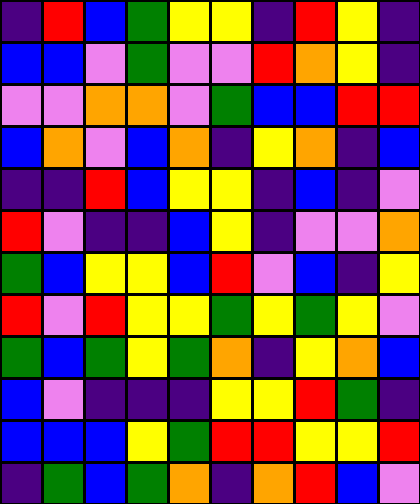[["indigo", "red", "blue", "green", "yellow", "yellow", "indigo", "red", "yellow", "indigo"], ["blue", "blue", "violet", "green", "violet", "violet", "red", "orange", "yellow", "indigo"], ["violet", "violet", "orange", "orange", "violet", "green", "blue", "blue", "red", "red"], ["blue", "orange", "violet", "blue", "orange", "indigo", "yellow", "orange", "indigo", "blue"], ["indigo", "indigo", "red", "blue", "yellow", "yellow", "indigo", "blue", "indigo", "violet"], ["red", "violet", "indigo", "indigo", "blue", "yellow", "indigo", "violet", "violet", "orange"], ["green", "blue", "yellow", "yellow", "blue", "red", "violet", "blue", "indigo", "yellow"], ["red", "violet", "red", "yellow", "yellow", "green", "yellow", "green", "yellow", "violet"], ["green", "blue", "green", "yellow", "green", "orange", "indigo", "yellow", "orange", "blue"], ["blue", "violet", "indigo", "indigo", "indigo", "yellow", "yellow", "red", "green", "indigo"], ["blue", "blue", "blue", "yellow", "green", "red", "red", "yellow", "yellow", "red"], ["indigo", "green", "blue", "green", "orange", "indigo", "orange", "red", "blue", "violet"]]